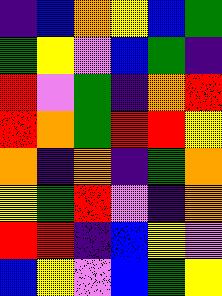[["indigo", "blue", "orange", "yellow", "blue", "green"], ["green", "yellow", "violet", "blue", "green", "indigo"], ["red", "violet", "green", "indigo", "orange", "red"], ["red", "orange", "green", "red", "red", "yellow"], ["orange", "indigo", "orange", "indigo", "green", "orange"], ["yellow", "green", "red", "violet", "indigo", "orange"], ["red", "red", "indigo", "blue", "yellow", "violet"], ["blue", "yellow", "violet", "blue", "green", "yellow"]]